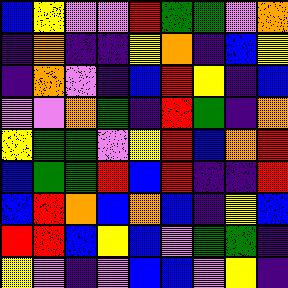[["blue", "yellow", "violet", "violet", "red", "green", "green", "violet", "orange"], ["indigo", "orange", "indigo", "indigo", "yellow", "orange", "indigo", "blue", "yellow"], ["indigo", "orange", "violet", "indigo", "blue", "red", "yellow", "indigo", "blue"], ["violet", "violet", "orange", "green", "indigo", "red", "green", "indigo", "orange"], ["yellow", "green", "green", "violet", "yellow", "red", "blue", "orange", "red"], ["blue", "green", "green", "red", "blue", "red", "indigo", "indigo", "red"], ["blue", "red", "orange", "blue", "orange", "blue", "indigo", "yellow", "blue"], ["red", "red", "blue", "yellow", "blue", "violet", "green", "green", "indigo"], ["yellow", "violet", "indigo", "violet", "blue", "blue", "violet", "yellow", "indigo"]]